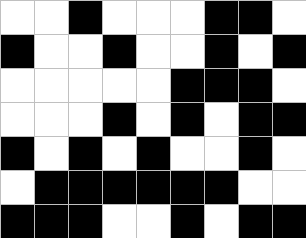[["white", "white", "black", "white", "white", "white", "black", "black", "white"], ["black", "white", "white", "black", "white", "white", "black", "white", "black"], ["white", "white", "white", "white", "white", "black", "black", "black", "white"], ["white", "white", "white", "black", "white", "black", "white", "black", "black"], ["black", "white", "black", "white", "black", "white", "white", "black", "white"], ["white", "black", "black", "black", "black", "black", "black", "white", "white"], ["black", "black", "black", "white", "white", "black", "white", "black", "black"]]